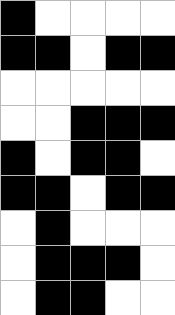[["black", "white", "white", "white", "white"], ["black", "black", "white", "black", "black"], ["white", "white", "white", "white", "white"], ["white", "white", "black", "black", "black"], ["black", "white", "black", "black", "white"], ["black", "black", "white", "black", "black"], ["white", "black", "white", "white", "white"], ["white", "black", "black", "black", "white"], ["white", "black", "black", "white", "white"]]